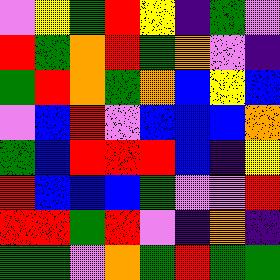[["violet", "yellow", "green", "red", "yellow", "indigo", "green", "violet"], ["red", "green", "orange", "red", "green", "orange", "violet", "indigo"], ["green", "red", "orange", "green", "orange", "blue", "yellow", "blue"], ["violet", "blue", "red", "violet", "blue", "blue", "blue", "orange"], ["green", "blue", "red", "red", "red", "blue", "indigo", "yellow"], ["red", "blue", "blue", "blue", "green", "violet", "violet", "red"], ["red", "red", "green", "red", "violet", "indigo", "orange", "indigo"], ["green", "green", "violet", "orange", "green", "red", "green", "green"]]